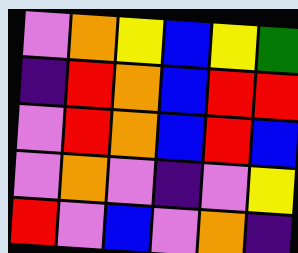[["violet", "orange", "yellow", "blue", "yellow", "green"], ["indigo", "red", "orange", "blue", "red", "red"], ["violet", "red", "orange", "blue", "red", "blue"], ["violet", "orange", "violet", "indigo", "violet", "yellow"], ["red", "violet", "blue", "violet", "orange", "indigo"]]